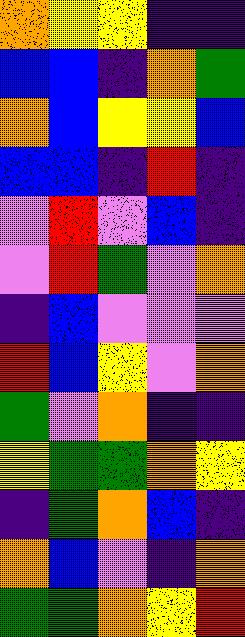[["orange", "yellow", "yellow", "indigo", "indigo"], ["blue", "blue", "indigo", "orange", "green"], ["orange", "blue", "yellow", "yellow", "blue"], ["blue", "blue", "indigo", "red", "indigo"], ["violet", "red", "violet", "blue", "indigo"], ["violet", "red", "green", "violet", "orange"], ["indigo", "blue", "violet", "violet", "violet"], ["red", "blue", "yellow", "violet", "orange"], ["green", "violet", "orange", "indigo", "indigo"], ["yellow", "green", "green", "orange", "yellow"], ["indigo", "green", "orange", "blue", "indigo"], ["orange", "blue", "violet", "indigo", "orange"], ["green", "green", "orange", "yellow", "red"]]